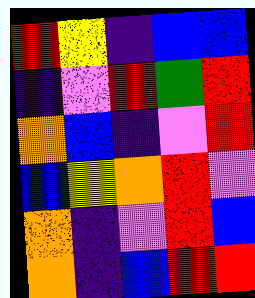[["red", "yellow", "indigo", "blue", "blue"], ["indigo", "violet", "red", "green", "red"], ["orange", "blue", "indigo", "violet", "red"], ["blue", "yellow", "orange", "red", "violet"], ["orange", "indigo", "violet", "red", "blue"], ["orange", "indigo", "blue", "red", "red"]]